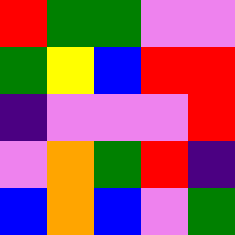[["red", "green", "green", "violet", "violet"], ["green", "yellow", "blue", "red", "red"], ["indigo", "violet", "violet", "violet", "red"], ["violet", "orange", "green", "red", "indigo"], ["blue", "orange", "blue", "violet", "green"]]